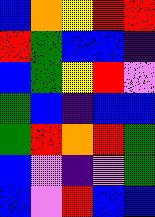[["blue", "orange", "yellow", "red", "red"], ["red", "green", "blue", "blue", "indigo"], ["blue", "green", "yellow", "red", "violet"], ["green", "blue", "indigo", "blue", "blue"], ["green", "red", "orange", "red", "green"], ["blue", "violet", "indigo", "violet", "green"], ["blue", "violet", "red", "blue", "blue"]]